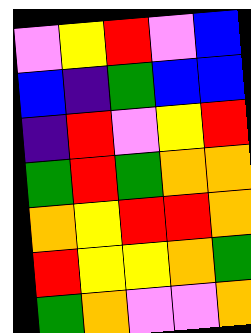[["violet", "yellow", "red", "violet", "blue"], ["blue", "indigo", "green", "blue", "blue"], ["indigo", "red", "violet", "yellow", "red"], ["green", "red", "green", "orange", "orange"], ["orange", "yellow", "red", "red", "orange"], ["red", "yellow", "yellow", "orange", "green"], ["green", "orange", "violet", "violet", "orange"]]